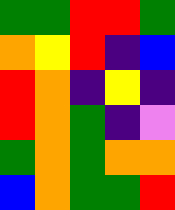[["green", "green", "red", "red", "green"], ["orange", "yellow", "red", "indigo", "blue"], ["red", "orange", "indigo", "yellow", "indigo"], ["red", "orange", "green", "indigo", "violet"], ["green", "orange", "green", "orange", "orange"], ["blue", "orange", "green", "green", "red"]]